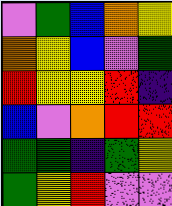[["violet", "green", "blue", "orange", "yellow"], ["orange", "yellow", "blue", "violet", "green"], ["red", "yellow", "yellow", "red", "indigo"], ["blue", "violet", "orange", "red", "red"], ["green", "green", "indigo", "green", "yellow"], ["green", "yellow", "red", "violet", "violet"]]